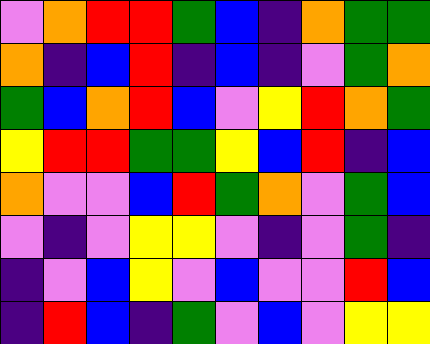[["violet", "orange", "red", "red", "green", "blue", "indigo", "orange", "green", "green"], ["orange", "indigo", "blue", "red", "indigo", "blue", "indigo", "violet", "green", "orange"], ["green", "blue", "orange", "red", "blue", "violet", "yellow", "red", "orange", "green"], ["yellow", "red", "red", "green", "green", "yellow", "blue", "red", "indigo", "blue"], ["orange", "violet", "violet", "blue", "red", "green", "orange", "violet", "green", "blue"], ["violet", "indigo", "violet", "yellow", "yellow", "violet", "indigo", "violet", "green", "indigo"], ["indigo", "violet", "blue", "yellow", "violet", "blue", "violet", "violet", "red", "blue"], ["indigo", "red", "blue", "indigo", "green", "violet", "blue", "violet", "yellow", "yellow"]]